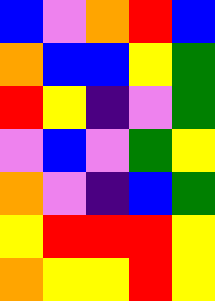[["blue", "violet", "orange", "red", "blue"], ["orange", "blue", "blue", "yellow", "green"], ["red", "yellow", "indigo", "violet", "green"], ["violet", "blue", "violet", "green", "yellow"], ["orange", "violet", "indigo", "blue", "green"], ["yellow", "red", "red", "red", "yellow"], ["orange", "yellow", "yellow", "red", "yellow"]]